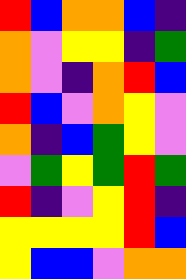[["red", "blue", "orange", "orange", "blue", "indigo"], ["orange", "violet", "yellow", "yellow", "indigo", "green"], ["orange", "violet", "indigo", "orange", "red", "blue"], ["red", "blue", "violet", "orange", "yellow", "violet"], ["orange", "indigo", "blue", "green", "yellow", "violet"], ["violet", "green", "yellow", "green", "red", "green"], ["red", "indigo", "violet", "yellow", "red", "indigo"], ["yellow", "yellow", "yellow", "yellow", "red", "blue"], ["yellow", "blue", "blue", "violet", "orange", "orange"]]